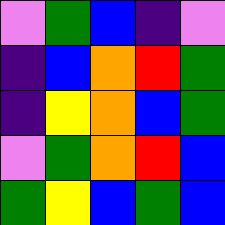[["violet", "green", "blue", "indigo", "violet"], ["indigo", "blue", "orange", "red", "green"], ["indigo", "yellow", "orange", "blue", "green"], ["violet", "green", "orange", "red", "blue"], ["green", "yellow", "blue", "green", "blue"]]